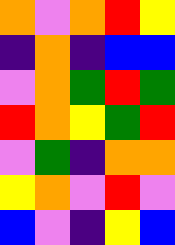[["orange", "violet", "orange", "red", "yellow"], ["indigo", "orange", "indigo", "blue", "blue"], ["violet", "orange", "green", "red", "green"], ["red", "orange", "yellow", "green", "red"], ["violet", "green", "indigo", "orange", "orange"], ["yellow", "orange", "violet", "red", "violet"], ["blue", "violet", "indigo", "yellow", "blue"]]